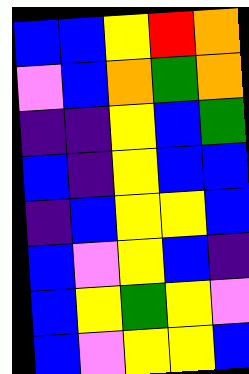[["blue", "blue", "yellow", "red", "orange"], ["violet", "blue", "orange", "green", "orange"], ["indigo", "indigo", "yellow", "blue", "green"], ["blue", "indigo", "yellow", "blue", "blue"], ["indigo", "blue", "yellow", "yellow", "blue"], ["blue", "violet", "yellow", "blue", "indigo"], ["blue", "yellow", "green", "yellow", "violet"], ["blue", "violet", "yellow", "yellow", "blue"]]